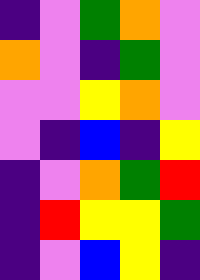[["indigo", "violet", "green", "orange", "violet"], ["orange", "violet", "indigo", "green", "violet"], ["violet", "violet", "yellow", "orange", "violet"], ["violet", "indigo", "blue", "indigo", "yellow"], ["indigo", "violet", "orange", "green", "red"], ["indigo", "red", "yellow", "yellow", "green"], ["indigo", "violet", "blue", "yellow", "indigo"]]